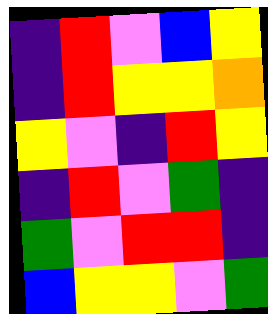[["indigo", "red", "violet", "blue", "yellow"], ["indigo", "red", "yellow", "yellow", "orange"], ["yellow", "violet", "indigo", "red", "yellow"], ["indigo", "red", "violet", "green", "indigo"], ["green", "violet", "red", "red", "indigo"], ["blue", "yellow", "yellow", "violet", "green"]]